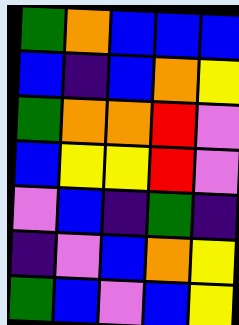[["green", "orange", "blue", "blue", "blue"], ["blue", "indigo", "blue", "orange", "yellow"], ["green", "orange", "orange", "red", "violet"], ["blue", "yellow", "yellow", "red", "violet"], ["violet", "blue", "indigo", "green", "indigo"], ["indigo", "violet", "blue", "orange", "yellow"], ["green", "blue", "violet", "blue", "yellow"]]